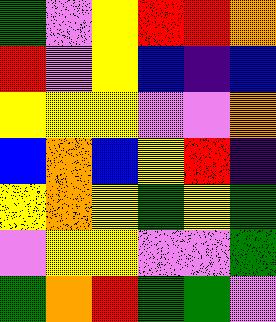[["green", "violet", "yellow", "red", "red", "orange"], ["red", "violet", "yellow", "blue", "indigo", "blue"], ["yellow", "yellow", "yellow", "violet", "violet", "orange"], ["blue", "orange", "blue", "yellow", "red", "indigo"], ["yellow", "orange", "yellow", "green", "yellow", "green"], ["violet", "yellow", "yellow", "violet", "violet", "green"], ["green", "orange", "red", "green", "green", "violet"]]